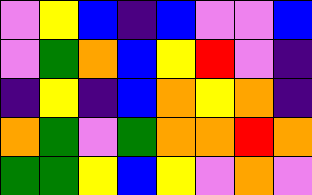[["violet", "yellow", "blue", "indigo", "blue", "violet", "violet", "blue"], ["violet", "green", "orange", "blue", "yellow", "red", "violet", "indigo"], ["indigo", "yellow", "indigo", "blue", "orange", "yellow", "orange", "indigo"], ["orange", "green", "violet", "green", "orange", "orange", "red", "orange"], ["green", "green", "yellow", "blue", "yellow", "violet", "orange", "violet"]]